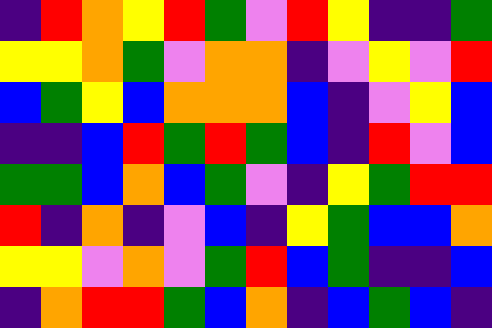[["indigo", "red", "orange", "yellow", "red", "green", "violet", "red", "yellow", "indigo", "indigo", "green"], ["yellow", "yellow", "orange", "green", "violet", "orange", "orange", "indigo", "violet", "yellow", "violet", "red"], ["blue", "green", "yellow", "blue", "orange", "orange", "orange", "blue", "indigo", "violet", "yellow", "blue"], ["indigo", "indigo", "blue", "red", "green", "red", "green", "blue", "indigo", "red", "violet", "blue"], ["green", "green", "blue", "orange", "blue", "green", "violet", "indigo", "yellow", "green", "red", "red"], ["red", "indigo", "orange", "indigo", "violet", "blue", "indigo", "yellow", "green", "blue", "blue", "orange"], ["yellow", "yellow", "violet", "orange", "violet", "green", "red", "blue", "green", "indigo", "indigo", "blue"], ["indigo", "orange", "red", "red", "green", "blue", "orange", "indigo", "blue", "green", "blue", "indigo"]]